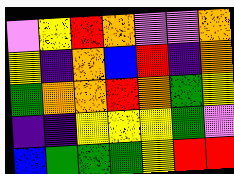[["violet", "yellow", "red", "orange", "violet", "violet", "orange"], ["yellow", "indigo", "orange", "blue", "red", "indigo", "orange"], ["green", "orange", "orange", "red", "orange", "green", "yellow"], ["indigo", "indigo", "yellow", "yellow", "yellow", "green", "violet"], ["blue", "green", "green", "green", "yellow", "red", "red"]]